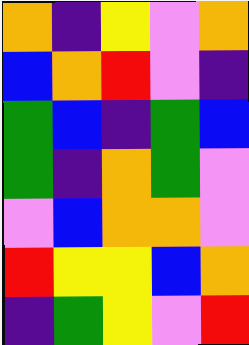[["orange", "indigo", "yellow", "violet", "orange"], ["blue", "orange", "red", "violet", "indigo"], ["green", "blue", "indigo", "green", "blue"], ["green", "indigo", "orange", "green", "violet"], ["violet", "blue", "orange", "orange", "violet"], ["red", "yellow", "yellow", "blue", "orange"], ["indigo", "green", "yellow", "violet", "red"]]